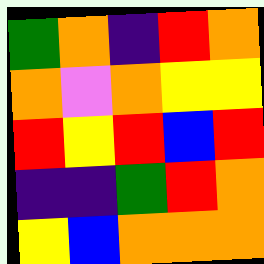[["green", "orange", "indigo", "red", "orange"], ["orange", "violet", "orange", "yellow", "yellow"], ["red", "yellow", "red", "blue", "red"], ["indigo", "indigo", "green", "red", "orange"], ["yellow", "blue", "orange", "orange", "orange"]]